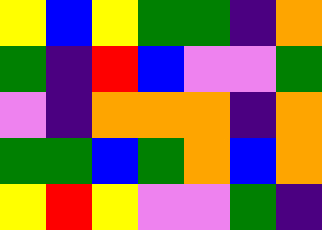[["yellow", "blue", "yellow", "green", "green", "indigo", "orange"], ["green", "indigo", "red", "blue", "violet", "violet", "green"], ["violet", "indigo", "orange", "orange", "orange", "indigo", "orange"], ["green", "green", "blue", "green", "orange", "blue", "orange"], ["yellow", "red", "yellow", "violet", "violet", "green", "indigo"]]